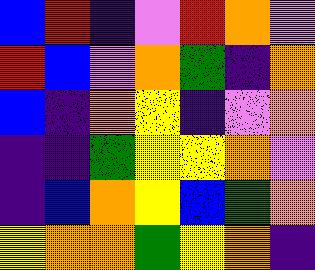[["blue", "red", "indigo", "violet", "red", "orange", "violet"], ["red", "blue", "violet", "orange", "green", "indigo", "orange"], ["blue", "indigo", "orange", "yellow", "indigo", "violet", "orange"], ["indigo", "indigo", "green", "yellow", "yellow", "orange", "violet"], ["indigo", "blue", "orange", "yellow", "blue", "green", "orange"], ["yellow", "orange", "orange", "green", "yellow", "orange", "indigo"]]